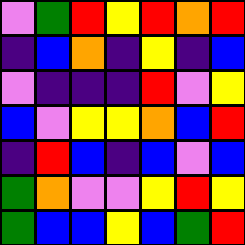[["violet", "green", "red", "yellow", "red", "orange", "red"], ["indigo", "blue", "orange", "indigo", "yellow", "indigo", "blue"], ["violet", "indigo", "indigo", "indigo", "red", "violet", "yellow"], ["blue", "violet", "yellow", "yellow", "orange", "blue", "red"], ["indigo", "red", "blue", "indigo", "blue", "violet", "blue"], ["green", "orange", "violet", "violet", "yellow", "red", "yellow"], ["green", "blue", "blue", "yellow", "blue", "green", "red"]]